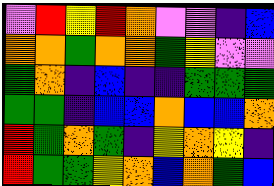[["violet", "red", "yellow", "red", "orange", "violet", "violet", "indigo", "blue"], ["orange", "orange", "green", "orange", "orange", "green", "yellow", "violet", "violet"], ["green", "orange", "indigo", "blue", "indigo", "indigo", "green", "green", "green"], ["green", "green", "indigo", "blue", "blue", "orange", "blue", "blue", "orange"], ["red", "green", "orange", "green", "indigo", "yellow", "orange", "yellow", "indigo"], ["red", "green", "green", "yellow", "orange", "blue", "orange", "green", "blue"]]